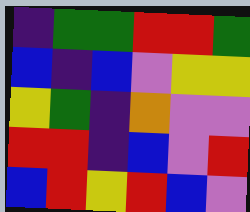[["indigo", "green", "green", "red", "red", "green"], ["blue", "indigo", "blue", "violet", "yellow", "yellow"], ["yellow", "green", "indigo", "orange", "violet", "violet"], ["red", "red", "indigo", "blue", "violet", "red"], ["blue", "red", "yellow", "red", "blue", "violet"]]